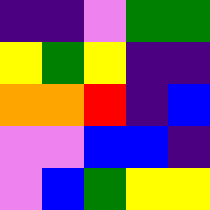[["indigo", "indigo", "violet", "green", "green"], ["yellow", "green", "yellow", "indigo", "indigo"], ["orange", "orange", "red", "indigo", "blue"], ["violet", "violet", "blue", "blue", "indigo"], ["violet", "blue", "green", "yellow", "yellow"]]